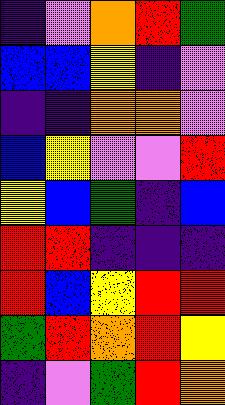[["indigo", "violet", "orange", "red", "green"], ["blue", "blue", "yellow", "indigo", "violet"], ["indigo", "indigo", "orange", "orange", "violet"], ["blue", "yellow", "violet", "violet", "red"], ["yellow", "blue", "green", "indigo", "blue"], ["red", "red", "indigo", "indigo", "indigo"], ["red", "blue", "yellow", "red", "red"], ["green", "red", "orange", "red", "yellow"], ["indigo", "violet", "green", "red", "orange"]]